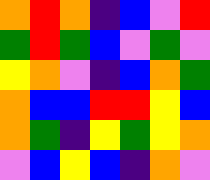[["orange", "red", "orange", "indigo", "blue", "violet", "red"], ["green", "red", "green", "blue", "violet", "green", "violet"], ["yellow", "orange", "violet", "indigo", "blue", "orange", "green"], ["orange", "blue", "blue", "red", "red", "yellow", "blue"], ["orange", "green", "indigo", "yellow", "green", "yellow", "orange"], ["violet", "blue", "yellow", "blue", "indigo", "orange", "violet"]]